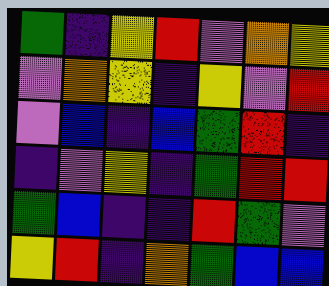[["green", "indigo", "yellow", "red", "violet", "orange", "yellow"], ["violet", "orange", "yellow", "indigo", "yellow", "violet", "red"], ["violet", "blue", "indigo", "blue", "green", "red", "indigo"], ["indigo", "violet", "yellow", "indigo", "green", "red", "red"], ["green", "blue", "indigo", "indigo", "red", "green", "violet"], ["yellow", "red", "indigo", "orange", "green", "blue", "blue"]]